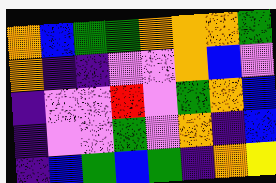[["orange", "blue", "green", "green", "orange", "orange", "orange", "green"], ["orange", "indigo", "indigo", "violet", "violet", "orange", "blue", "violet"], ["indigo", "violet", "violet", "red", "violet", "green", "orange", "blue"], ["indigo", "violet", "violet", "green", "violet", "orange", "indigo", "blue"], ["indigo", "blue", "green", "blue", "green", "indigo", "orange", "yellow"]]